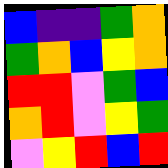[["blue", "indigo", "indigo", "green", "orange"], ["green", "orange", "blue", "yellow", "orange"], ["red", "red", "violet", "green", "blue"], ["orange", "red", "violet", "yellow", "green"], ["violet", "yellow", "red", "blue", "red"]]